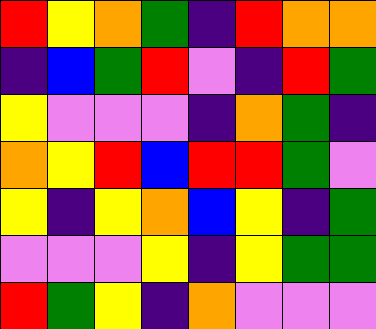[["red", "yellow", "orange", "green", "indigo", "red", "orange", "orange"], ["indigo", "blue", "green", "red", "violet", "indigo", "red", "green"], ["yellow", "violet", "violet", "violet", "indigo", "orange", "green", "indigo"], ["orange", "yellow", "red", "blue", "red", "red", "green", "violet"], ["yellow", "indigo", "yellow", "orange", "blue", "yellow", "indigo", "green"], ["violet", "violet", "violet", "yellow", "indigo", "yellow", "green", "green"], ["red", "green", "yellow", "indigo", "orange", "violet", "violet", "violet"]]